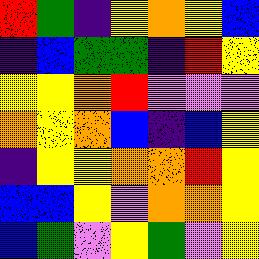[["red", "green", "indigo", "yellow", "orange", "yellow", "blue"], ["indigo", "blue", "green", "green", "indigo", "red", "yellow"], ["yellow", "yellow", "orange", "red", "violet", "violet", "violet"], ["orange", "yellow", "orange", "blue", "indigo", "blue", "yellow"], ["indigo", "yellow", "yellow", "orange", "orange", "red", "yellow"], ["blue", "blue", "yellow", "violet", "orange", "orange", "yellow"], ["blue", "green", "violet", "yellow", "green", "violet", "yellow"]]